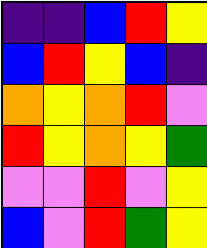[["indigo", "indigo", "blue", "red", "yellow"], ["blue", "red", "yellow", "blue", "indigo"], ["orange", "yellow", "orange", "red", "violet"], ["red", "yellow", "orange", "yellow", "green"], ["violet", "violet", "red", "violet", "yellow"], ["blue", "violet", "red", "green", "yellow"]]